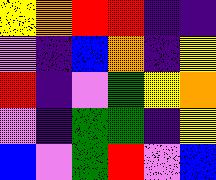[["yellow", "orange", "red", "red", "indigo", "indigo"], ["violet", "indigo", "blue", "orange", "indigo", "yellow"], ["red", "indigo", "violet", "green", "yellow", "orange"], ["violet", "indigo", "green", "green", "indigo", "yellow"], ["blue", "violet", "green", "red", "violet", "blue"]]